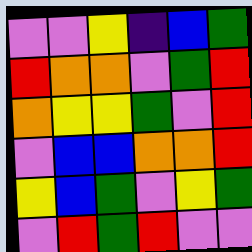[["violet", "violet", "yellow", "indigo", "blue", "green"], ["red", "orange", "orange", "violet", "green", "red"], ["orange", "yellow", "yellow", "green", "violet", "red"], ["violet", "blue", "blue", "orange", "orange", "red"], ["yellow", "blue", "green", "violet", "yellow", "green"], ["violet", "red", "green", "red", "violet", "violet"]]